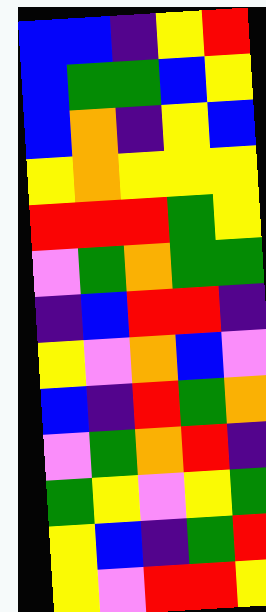[["blue", "blue", "indigo", "yellow", "red"], ["blue", "green", "green", "blue", "yellow"], ["blue", "orange", "indigo", "yellow", "blue"], ["yellow", "orange", "yellow", "yellow", "yellow"], ["red", "red", "red", "green", "yellow"], ["violet", "green", "orange", "green", "green"], ["indigo", "blue", "red", "red", "indigo"], ["yellow", "violet", "orange", "blue", "violet"], ["blue", "indigo", "red", "green", "orange"], ["violet", "green", "orange", "red", "indigo"], ["green", "yellow", "violet", "yellow", "green"], ["yellow", "blue", "indigo", "green", "red"], ["yellow", "violet", "red", "red", "yellow"]]